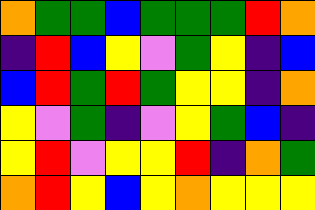[["orange", "green", "green", "blue", "green", "green", "green", "red", "orange"], ["indigo", "red", "blue", "yellow", "violet", "green", "yellow", "indigo", "blue"], ["blue", "red", "green", "red", "green", "yellow", "yellow", "indigo", "orange"], ["yellow", "violet", "green", "indigo", "violet", "yellow", "green", "blue", "indigo"], ["yellow", "red", "violet", "yellow", "yellow", "red", "indigo", "orange", "green"], ["orange", "red", "yellow", "blue", "yellow", "orange", "yellow", "yellow", "yellow"]]